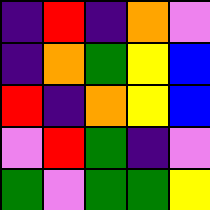[["indigo", "red", "indigo", "orange", "violet"], ["indigo", "orange", "green", "yellow", "blue"], ["red", "indigo", "orange", "yellow", "blue"], ["violet", "red", "green", "indigo", "violet"], ["green", "violet", "green", "green", "yellow"]]